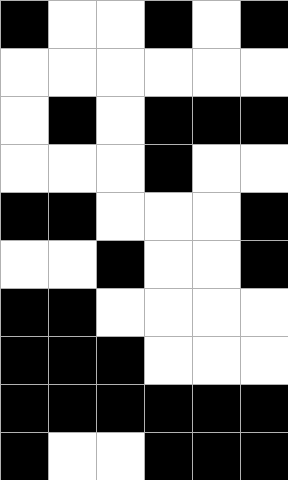[["black", "white", "white", "black", "white", "black"], ["white", "white", "white", "white", "white", "white"], ["white", "black", "white", "black", "black", "black"], ["white", "white", "white", "black", "white", "white"], ["black", "black", "white", "white", "white", "black"], ["white", "white", "black", "white", "white", "black"], ["black", "black", "white", "white", "white", "white"], ["black", "black", "black", "white", "white", "white"], ["black", "black", "black", "black", "black", "black"], ["black", "white", "white", "black", "black", "black"]]